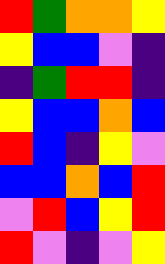[["red", "green", "orange", "orange", "yellow"], ["yellow", "blue", "blue", "violet", "indigo"], ["indigo", "green", "red", "red", "indigo"], ["yellow", "blue", "blue", "orange", "blue"], ["red", "blue", "indigo", "yellow", "violet"], ["blue", "blue", "orange", "blue", "red"], ["violet", "red", "blue", "yellow", "red"], ["red", "violet", "indigo", "violet", "yellow"]]